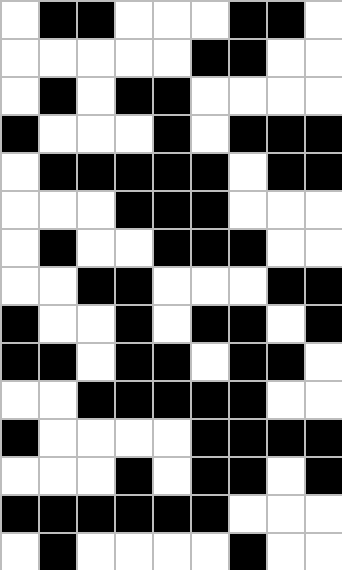[["white", "black", "black", "white", "white", "white", "black", "black", "white"], ["white", "white", "white", "white", "white", "black", "black", "white", "white"], ["white", "black", "white", "black", "black", "white", "white", "white", "white"], ["black", "white", "white", "white", "black", "white", "black", "black", "black"], ["white", "black", "black", "black", "black", "black", "white", "black", "black"], ["white", "white", "white", "black", "black", "black", "white", "white", "white"], ["white", "black", "white", "white", "black", "black", "black", "white", "white"], ["white", "white", "black", "black", "white", "white", "white", "black", "black"], ["black", "white", "white", "black", "white", "black", "black", "white", "black"], ["black", "black", "white", "black", "black", "white", "black", "black", "white"], ["white", "white", "black", "black", "black", "black", "black", "white", "white"], ["black", "white", "white", "white", "white", "black", "black", "black", "black"], ["white", "white", "white", "black", "white", "black", "black", "white", "black"], ["black", "black", "black", "black", "black", "black", "white", "white", "white"], ["white", "black", "white", "white", "white", "white", "black", "white", "white"]]